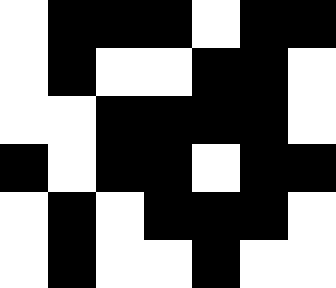[["white", "black", "black", "black", "white", "black", "black"], ["white", "black", "white", "white", "black", "black", "white"], ["white", "white", "black", "black", "black", "black", "white"], ["black", "white", "black", "black", "white", "black", "black"], ["white", "black", "white", "black", "black", "black", "white"], ["white", "black", "white", "white", "black", "white", "white"]]